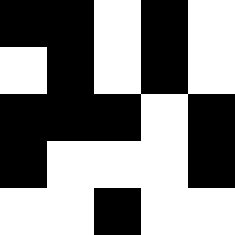[["black", "black", "white", "black", "white"], ["white", "black", "white", "black", "white"], ["black", "black", "black", "white", "black"], ["black", "white", "white", "white", "black"], ["white", "white", "black", "white", "white"]]